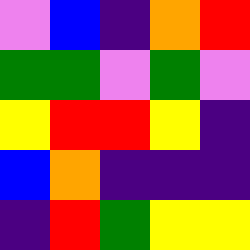[["violet", "blue", "indigo", "orange", "red"], ["green", "green", "violet", "green", "violet"], ["yellow", "red", "red", "yellow", "indigo"], ["blue", "orange", "indigo", "indigo", "indigo"], ["indigo", "red", "green", "yellow", "yellow"]]